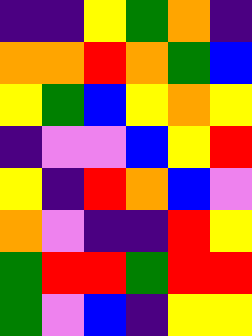[["indigo", "indigo", "yellow", "green", "orange", "indigo"], ["orange", "orange", "red", "orange", "green", "blue"], ["yellow", "green", "blue", "yellow", "orange", "yellow"], ["indigo", "violet", "violet", "blue", "yellow", "red"], ["yellow", "indigo", "red", "orange", "blue", "violet"], ["orange", "violet", "indigo", "indigo", "red", "yellow"], ["green", "red", "red", "green", "red", "red"], ["green", "violet", "blue", "indigo", "yellow", "yellow"]]